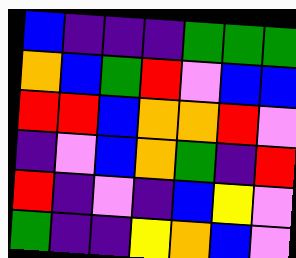[["blue", "indigo", "indigo", "indigo", "green", "green", "green"], ["orange", "blue", "green", "red", "violet", "blue", "blue"], ["red", "red", "blue", "orange", "orange", "red", "violet"], ["indigo", "violet", "blue", "orange", "green", "indigo", "red"], ["red", "indigo", "violet", "indigo", "blue", "yellow", "violet"], ["green", "indigo", "indigo", "yellow", "orange", "blue", "violet"]]